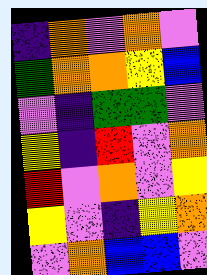[["indigo", "orange", "violet", "orange", "violet"], ["green", "orange", "orange", "yellow", "blue"], ["violet", "indigo", "green", "green", "violet"], ["yellow", "indigo", "red", "violet", "orange"], ["red", "violet", "orange", "violet", "yellow"], ["yellow", "violet", "indigo", "yellow", "orange"], ["violet", "orange", "blue", "blue", "violet"]]